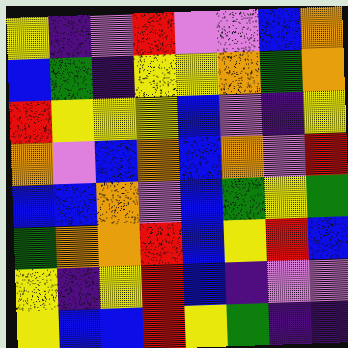[["yellow", "indigo", "violet", "red", "violet", "violet", "blue", "orange"], ["blue", "green", "indigo", "yellow", "yellow", "orange", "green", "orange"], ["red", "yellow", "yellow", "yellow", "blue", "violet", "indigo", "yellow"], ["orange", "violet", "blue", "orange", "blue", "orange", "violet", "red"], ["blue", "blue", "orange", "violet", "blue", "green", "yellow", "green"], ["green", "orange", "orange", "red", "blue", "yellow", "red", "blue"], ["yellow", "indigo", "yellow", "red", "blue", "indigo", "violet", "violet"], ["yellow", "blue", "blue", "red", "yellow", "green", "indigo", "indigo"]]